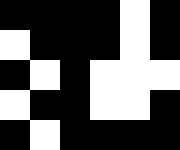[["black", "black", "black", "black", "white", "black"], ["white", "black", "black", "black", "white", "black"], ["black", "white", "black", "white", "white", "white"], ["white", "black", "black", "white", "white", "black"], ["black", "white", "black", "black", "black", "black"]]